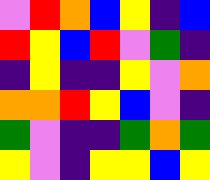[["violet", "red", "orange", "blue", "yellow", "indigo", "blue"], ["red", "yellow", "blue", "red", "violet", "green", "indigo"], ["indigo", "yellow", "indigo", "indigo", "yellow", "violet", "orange"], ["orange", "orange", "red", "yellow", "blue", "violet", "indigo"], ["green", "violet", "indigo", "indigo", "green", "orange", "green"], ["yellow", "violet", "indigo", "yellow", "yellow", "blue", "yellow"]]